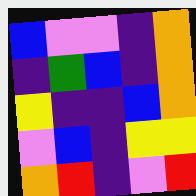[["blue", "violet", "violet", "indigo", "orange"], ["indigo", "green", "blue", "indigo", "orange"], ["yellow", "indigo", "indigo", "blue", "orange"], ["violet", "blue", "indigo", "yellow", "yellow"], ["orange", "red", "indigo", "violet", "red"]]